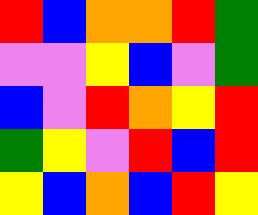[["red", "blue", "orange", "orange", "red", "green"], ["violet", "violet", "yellow", "blue", "violet", "green"], ["blue", "violet", "red", "orange", "yellow", "red"], ["green", "yellow", "violet", "red", "blue", "red"], ["yellow", "blue", "orange", "blue", "red", "yellow"]]